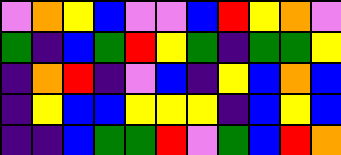[["violet", "orange", "yellow", "blue", "violet", "violet", "blue", "red", "yellow", "orange", "violet"], ["green", "indigo", "blue", "green", "red", "yellow", "green", "indigo", "green", "green", "yellow"], ["indigo", "orange", "red", "indigo", "violet", "blue", "indigo", "yellow", "blue", "orange", "blue"], ["indigo", "yellow", "blue", "blue", "yellow", "yellow", "yellow", "indigo", "blue", "yellow", "blue"], ["indigo", "indigo", "blue", "green", "green", "red", "violet", "green", "blue", "red", "orange"]]